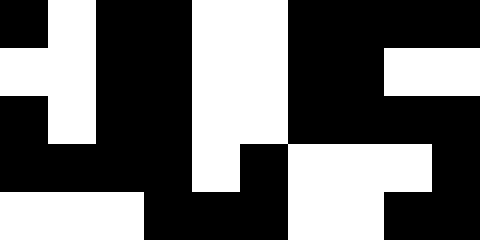[["black", "white", "black", "black", "white", "white", "black", "black", "black", "black"], ["white", "white", "black", "black", "white", "white", "black", "black", "white", "white"], ["black", "white", "black", "black", "white", "white", "black", "black", "black", "black"], ["black", "black", "black", "black", "white", "black", "white", "white", "white", "black"], ["white", "white", "white", "black", "black", "black", "white", "white", "black", "black"]]